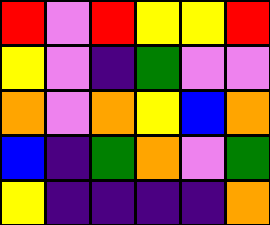[["red", "violet", "red", "yellow", "yellow", "red"], ["yellow", "violet", "indigo", "green", "violet", "violet"], ["orange", "violet", "orange", "yellow", "blue", "orange"], ["blue", "indigo", "green", "orange", "violet", "green"], ["yellow", "indigo", "indigo", "indigo", "indigo", "orange"]]